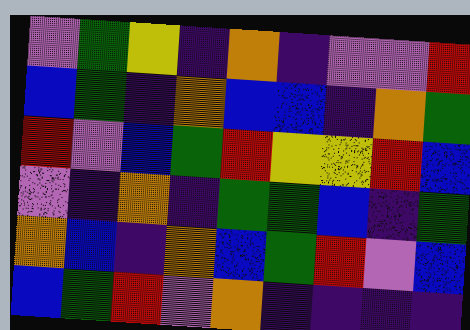[["violet", "green", "yellow", "indigo", "orange", "indigo", "violet", "violet", "red"], ["blue", "green", "indigo", "orange", "blue", "blue", "indigo", "orange", "green"], ["red", "violet", "blue", "green", "red", "yellow", "yellow", "red", "blue"], ["violet", "indigo", "orange", "indigo", "green", "green", "blue", "indigo", "green"], ["orange", "blue", "indigo", "orange", "blue", "green", "red", "violet", "blue"], ["blue", "green", "red", "violet", "orange", "indigo", "indigo", "indigo", "indigo"]]